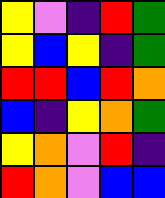[["yellow", "violet", "indigo", "red", "green"], ["yellow", "blue", "yellow", "indigo", "green"], ["red", "red", "blue", "red", "orange"], ["blue", "indigo", "yellow", "orange", "green"], ["yellow", "orange", "violet", "red", "indigo"], ["red", "orange", "violet", "blue", "blue"]]